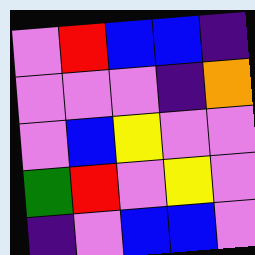[["violet", "red", "blue", "blue", "indigo"], ["violet", "violet", "violet", "indigo", "orange"], ["violet", "blue", "yellow", "violet", "violet"], ["green", "red", "violet", "yellow", "violet"], ["indigo", "violet", "blue", "blue", "violet"]]